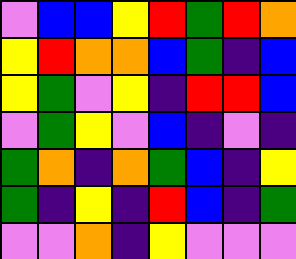[["violet", "blue", "blue", "yellow", "red", "green", "red", "orange"], ["yellow", "red", "orange", "orange", "blue", "green", "indigo", "blue"], ["yellow", "green", "violet", "yellow", "indigo", "red", "red", "blue"], ["violet", "green", "yellow", "violet", "blue", "indigo", "violet", "indigo"], ["green", "orange", "indigo", "orange", "green", "blue", "indigo", "yellow"], ["green", "indigo", "yellow", "indigo", "red", "blue", "indigo", "green"], ["violet", "violet", "orange", "indigo", "yellow", "violet", "violet", "violet"]]